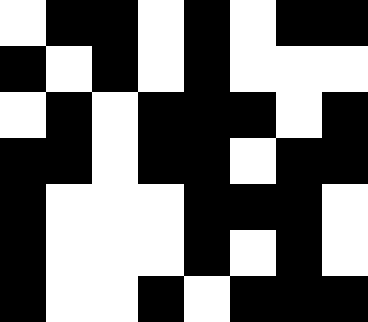[["white", "black", "black", "white", "black", "white", "black", "black"], ["black", "white", "black", "white", "black", "white", "white", "white"], ["white", "black", "white", "black", "black", "black", "white", "black"], ["black", "black", "white", "black", "black", "white", "black", "black"], ["black", "white", "white", "white", "black", "black", "black", "white"], ["black", "white", "white", "white", "black", "white", "black", "white"], ["black", "white", "white", "black", "white", "black", "black", "black"]]